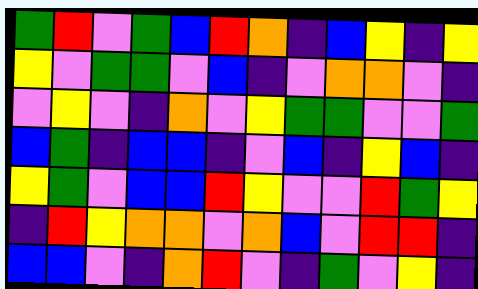[["green", "red", "violet", "green", "blue", "red", "orange", "indigo", "blue", "yellow", "indigo", "yellow"], ["yellow", "violet", "green", "green", "violet", "blue", "indigo", "violet", "orange", "orange", "violet", "indigo"], ["violet", "yellow", "violet", "indigo", "orange", "violet", "yellow", "green", "green", "violet", "violet", "green"], ["blue", "green", "indigo", "blue", "blue", "indigo", "violet", "blue", "indigo", "yellow", "blue", "indigo"], ["yellow", "green", "violet", "blue", "blue", "red", "yellow", "violet", "violet", "red", "green", "yellow"], ["indigo", "red", "yellow", "orange", "orange", "violet", "orange", "blue", "violet", "red", "red", "indigo"], ["blue", "blue", "violet", "indigo", "orange", "red", "violet", "indigo", "green", "violet", "yellow", "indigo"]]